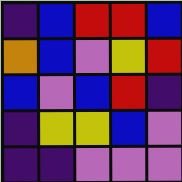[["indigo", "blue", "red", "red", "blue"], ["orange", "blue", "violet", "yellow", "red"], ["blue", "violet", "blue", "red", "indigo"], ["indigo", "yellow", "yellow", "blue", "violet"], ["indigo", "indigo", "violet", "violet", "violet"]]